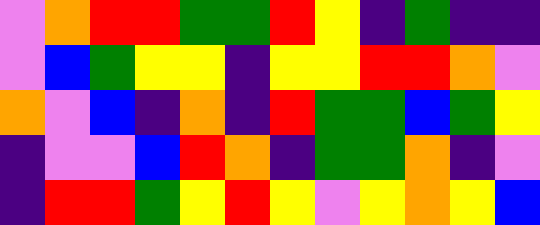[["violet", "orange", "red", "red", "green", "green", "red", "yellow", "indigo", "green", "indigo", "indigo"], ["violet", "blue", "green", "yellow", "yellow", "indigo", "yellow", "yellow", "red", "red", "orange", "violet"], ["orange", "violet", "blue", "indigo", "orange", "indigo", "red", "green", "green", "blue", "green", "yellow"], ["indigo", "violet", "violet", "blue", "red", "orange", "indigo", "green", "green", "orange", "indigo", "violet"], ["indigo", "red", "red", "green", "yellow", "red", "yellow", "violet", "yellow", "orange", "yellow", "blue"]]